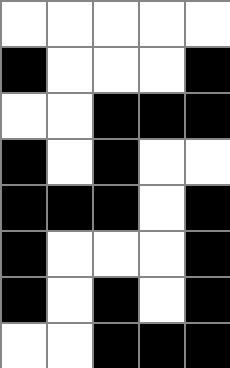[["white", "white", "white", "white", "white"], ["black", "white", "white", "white", "black"], ["white", "white", "black", "black", "black"], ["black", "white", "black", "white", "white"], ["black", "black", "black", "white", "black"], ["black", "white", "white", "white", "black"], ["black", "white", "black", "white", "black"], ["white", "white", "black", "black", "black"]]